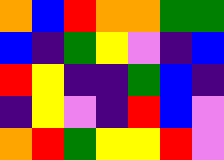[["orange", "blue", "red", "orange", "orange", "green", "green"], ["blue", "indigo", "green", "yellow", "violet", "indigo", "blue"], ["red", "yellow", "indigo", "indigo", "green", "blue", "indigo"], ["indigo", "yellow", "violet", "indigo", "red", "blue", "violet"], ["orange", "red", "green", "yellow", "yellow", "red", "violet"]]